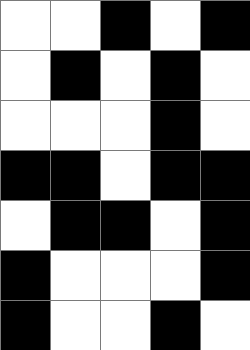[["white", "white", "black", "white", "black"], ["white", "black", "white", "black", "white"], ["white", "white", "white", "black", "white"], ["black", "black", "white", "black", "black"], ["white", "black", "black", "white", "black"], ["black", "white", "white", "white", "black"], ["black", "white", "white", "black", "white"]]